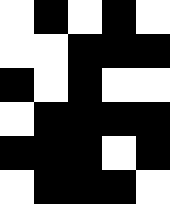[["white", "black", "white", "black", "white"], ["white", "white", "black", "black", "black"], ["black", "white", "black", "white", "white"], ["white", "black", "black", "black", "black"], ["black", "black", "black", "white", "black"], ["white", "black", "black", "black", "white"]]